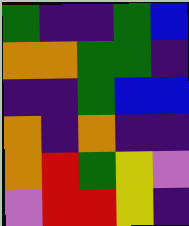[["green", "indigo", "indigo", "green", "blue"], ["orange", "orange", "green", "green", "indigo"], ["indigo", "indigo", "green", "blue", "blue"], ["orange", "indigo", "orange", "indigo", "indigo"], ["orange", "red", "green", "yellow", "violet"], ["violet", "red", "red", "yellow", "indigo"]]